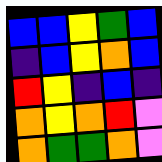[["blue", "blue", "yellow", "green", "blue"], ["indigo", "blue", "yellow", "orange", "blue"], ["red", "yellow", "indigo", "blue", "indigo"], ["orange", "yellow", "orange", "red", "violet"], ["orange", "green", "green", "orange", "violet"]]